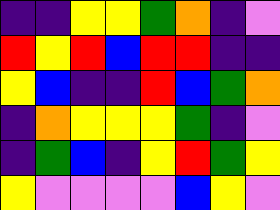[["indigo", "indigo", "yellow", "yellow", "green", "orange", "indigo", "violet"], ["red", "yellow", "red", "blue", "red", "red", "indigo", "indigo"], ["yellow", "blue", "indigo", "indigo", "red", "blue", "green", "orange"], ["indigo", "orange", "yellow", "yellow", "yellow", "green", "indigo", "violet"], ["indigo", "green", "blue", "indigo", "yellow", "red", "green", "yellow"], ["yellow", "violet", "violet", "violet", "violet", "blue", "yellow", "violet"]]